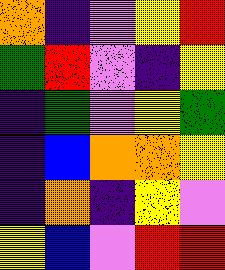[["orange", "indigo", "violet", "yellow", "red"], ["green", "red", "violet", "indigo", "yellow"], ["indigo", "green", "violet", "yellow", "green"], ["indigo", "blue", "orange", "orange", "yellow"], ["indigo", "orange", "indigo", "yellow", "violet"], ["yellow", "blue", "violet", "red", "red"]]